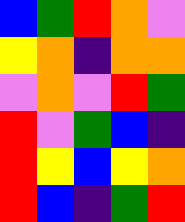[["blue", "green", "red", "orange", "violet"], ["yellow", "orange", "indigo", "orange", "orange"], ["violet", "orange", "violet", "red", "green"], ["red", "violet", "green", "blue", "indigo"], ["red", "yellow", "blue", "yellow", "orange"], ["red", "blue", "indigo", "green", "red"]]